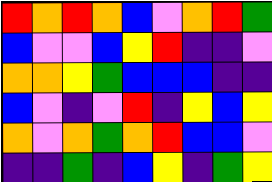[["red", "orange", "red", "orange", "blue", "violet", "orange", "red", "green"], ["blue", "violet", "violet", "blue", "yellow", "red", "indigo", "indigo", "violet"], ["orange", "orange", "yellow", "green", "blue", "blue", "blue", "indigo", "indigo"], ["blue", "violet", "indigo", "violet", "red", "indigo", "yellow", "blue", "yellow"], ["orange", "violet", "orange", "green", "orange", "red", "blue", "blue", "violet"], ["indigo", "indigo", "green", "indigo", "blue", "yellow", "indigo", "green", "yellow"]]